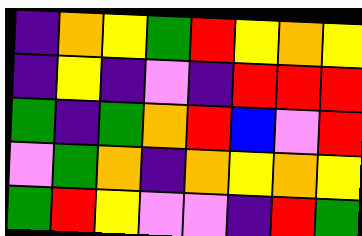[["indigo", "orange", "yellow", "green", "red", "yellow", "orange", "yellow"], ["indigo", "yellow", "indigo", "violet", "indigo", "red", "red", "red"], ["green", "indigo", "green", "orange", "red", "blue", "violet", "red"], ["violet", "green", "orange", "indigo", "orange", "yellow", "orange", "yellow"], ["green", "red", "yellow", "violet", "violet", "indigo", "red", "green"]]